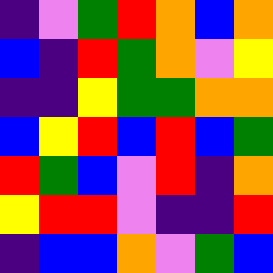[["indigo", "violet", "green", "red", "orange", "blue", "orange"], ["blue", "indigo", "red", "green", "orange", "violet", "yellow"], ["indigo", "indigo", "yellow", "green", "green", "orange", "orange"], ["blue", "yellow", "red", "blue", "red", "blue", "green"], ["red", "green", "blue", "violet", "red", "indigo", "orange"], ["yellow", "red", "red", "violet", "indigo", "indigo", "red"], ["indigo", "blue", "blue", "orange", "violet", "green", "blue"]]